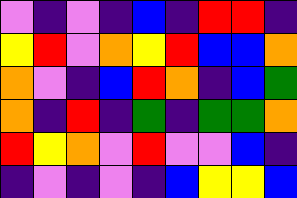[["violet", "indigo", "violet", "indigo", "blue", "indigo", "red", "red", "indigo"], ["yellow", "red", "violet", "orange", "yellow", "red", "blue", "blue", "orange"], ["orange", "violet", "indigo", "blue", "red", "orange", "indigo", "blue", "green"], ["orange", "indigo", "red", "indigo", "green", "indigo", "green", "green", "orange"], ["red", "yellow", "orange", "violet", "red", "violet", "violet", "blue", "indigo"], ["indigo", "violet", "indigo", "violet", "indigo", "blue", "yellow", "yellow", "blue"]]